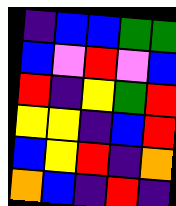[["indigo", "blue", "blue", "green", "green"], ["blue", "violet", "red", "violet", "blue"], ["red", "indigo", "yellow", "green", "red"], ["yellow", "yellow", "indigo", "blue", "red"], ["blue", "yellow", "red", "indigo", "orange"], ["orange", "blue", "indigo", "red", "indigo"]]